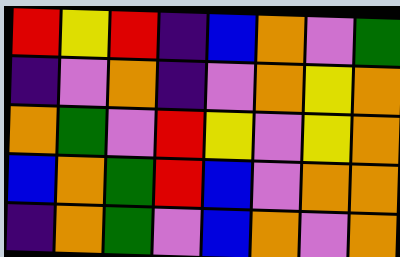[["red", "yellow", "red", "indigo", "blue", "orange", "violet", "green"], ["indigo", "violet", "orange", "indigo", "violet", "orange", "yellow", "orange"], ["orange", "green", "violet", "red", "yellow", "violet", "yellow", "orange"], ["blue", "orange", "green", "red", "blue", "violet", "orange", "orange"], ["indigo", "orange", "green", "violet", "blue", "orange", "violet", "orange"]]